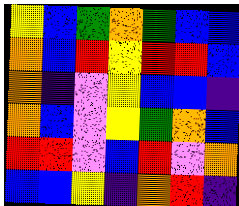[["yellow", "blue", "green", "orange", "green", "blue", "blue"], ["orange", "blue", "red", "yellow", "red", "red", "blue"], ["orange", "indigo", "violet", "yellow", "blue", "blue", "indigo"], ["orange", "blue", "violet", "yellow", "green", "orange", "blue"], ["red", "red", "violet", "blue", "red", "violet", "orange"], ["blue", "blue", "yellow", "indigo", "orange", "red", "indigo"]]